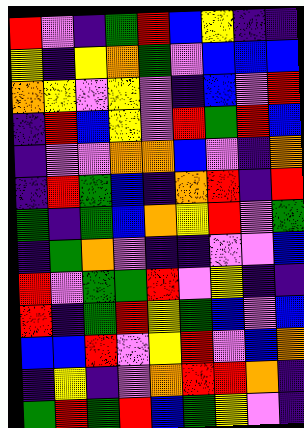[["red", "violet", "indigo", "green", "red", "blue", "yellow", "indigo", "indigo"], ["yellow", "indigo", "yellow", "orange", "green", "violet", "blue", "blue", "blue"], ["orange", "yellow", "violet", "yellow", "violet", "indigo", "blue", "violet", "red"], ["indigo", "red", "blue", "yellow", "violet", "red", "green", "red", "blue"], ["indigo", "violet", "violet", "orange", "orange", "blue", "violet", "indigo", "orange"], ["indigo", "red", "green", "blue", "indigo", "orange", "red", "indigo", "red"], ["green", "indigo", "green", "blue", "orange", "yellow", "red", "violet", "green"], ["indigo", "green", "orange", "violet", "indigo", "indigo", "violet", "violet", "blue"], ["red", "violet", "green", "green", "red", "violet", "yellow", "indigo", "indigo"], ["red", "indigo", "green", "red", "yellow", "green", "blue", "violet", "blue"], ["blue", "blue", "red", "violet", "yellow", "red", "violet", "blue", "orange"], ["indigo", "yellow", "indigo", "violet", "orange", "red", "red", "orange", "indigo"], ["green", "red", "green", "red", "blue", "green", "yellow", "violet", "indigo"]]